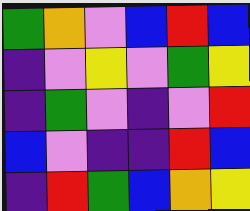[["green", "orange", "violet", "blue", "red", "blue"], ["indigo", "violet", "yellow", "violet", "green", "yellow"], ["indigo", "green", "violet", "indigo", "violet", "red"], ["blue", "violet", "indigo", "indigo", "red", "blue"], ["indigo", "red", "green", "blue", "orange", "yellow"]]